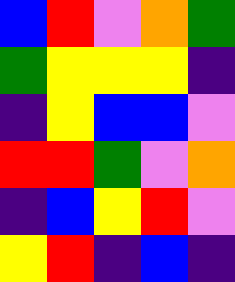[["blue", "red", "violet", "orange", "green"], ["green", "yellow", "yellow", "yellow", "indigo"], ["indigo", "yellow", "blue", "blue", "violet"], ["red", "red", "green", "violet", "orange"], ["indigo", "blue", "yellow", "red", "violet"], ["yellow", "red", "indigo", "blue", "indigo"]]